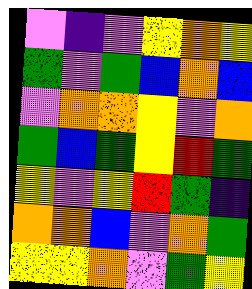[["violet", "indigo", "violet", "yellow", "orange", "yellow"], ["green", "violet", "green", "blue", "orange", "blue"], ["violet", "orange", "orange", "yellow", "violet", "orange"], ["green", "blue", "green", "yellow", "red", "green"], ["yellow", "violet", "yellow", "red", "green", "indigo"], ["orange", "orange", "blue", "violet", "orange", "green"], ["yellow", "yellow", "orange", "violet", "green", "yellow"]]